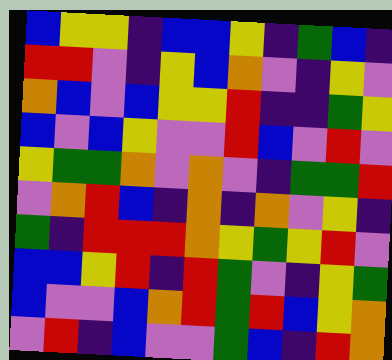[["blue", "yellow", "yellow", "indigo", "blue", "blue", "yellow", "indigo", "green", "blue", "indigo"], ["red", "red", "violet", "indigo", "yellow", "blue", "orange", "violet", "indigo", "yellow", "violet"], ["orange", "blue", "violet", "blue", "yellow", "yellow", "red", "indigo", "indigo", "green", "yellow"], ["blue", "violet", "blue", "yellow", "violet", "violet", "red", "blue", "violet", "red", "violet"], ["yellow", "green", "green", "orange", "violet", "orange", "violet", "indigo", "green", "green", "red"], ["violet", "orange", "red", "blue", "indigo", "orange", "indigo", "orange", "violet", "yellow", "indigo"], ["green", "indigo", "red", "red", "red", "orange", "yellow", "green", "yellow", "red", "violet"], ["blue", "blue", "yellow", "red", "indigo", "red", "green", "violet", "indigo", "yellow", "green"], ["blue", "violet", "violet", "blue", "orange", "red", "green", "red", "blue", "yellow", "orange"], ["violet", "red", "indigo", "blue", "violet", "violet", "green", "blue", "indigo", "red", "orange"]]